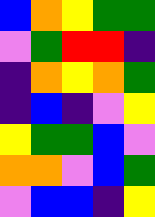[["blue", "orange", "yellow", "green", "green"], ["violet", "green", "red", "red", "indigo"], ["indigo", "orange", "yellow", "orange", "green"], ["indigo", "blue", "indigo", "violet", "yellow"], ["yellow", "green", "green", "blue", "violet"], ["orange", "orange", "violet", "blue", "green"], ["violet", "blue", "blue", "indigo", "yellow"]]